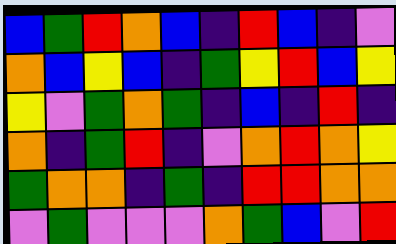[["blue", "green", "red", "orange", "blue", "indigo", "red", "blue", "indigo", "violet"], ["orange", "blue", "yellow", "blue", "indigo", "green", "yellow", "red", "blue", "yellow"], ["yellow", "violet", "green", "orange", "green", "indigo", "blue", "indigo", "red", "indigo"], ["orange", "indigo", "green", "red", "indigo", "violet", "orange", "red", "orange", "yellow"], ["green", "orange", "orange", "indigo", "green", "indigo", "red", "red", "orange", "orange"], ["violet", "green", "violet", "violet", "violet", "orange", "green", "blue", "violet", "red"]]